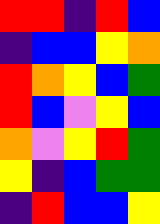[["red", "red", "indigo", "red", "blue"], ["indigo", "blue", "blue", "yellow", "orange"], ["red", "orange", "yellow", "blue", "green"], ["red", "blue", "violet", "yellow", "blue"], ["orange", "violet", "yellow", "red", "green"], ["yellow", "indigo", "blue", "green", "green"], ["indigo", "red", "blue", "blue", "yellow"]]